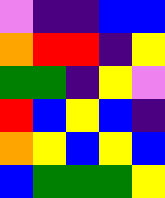[["violet", "indigo", "indigo", "blue", "blue"], ["orange", "red", "red", "indigo", "yellow"], ["green", "green", "indigo", "yellow", "violet"], ["red", "blue", "yellow", "blue", "indigo"], ["orange", "yellow", "blue", "yellow", "blue"], ["blue", "green", "green", "green", "yellow"]]